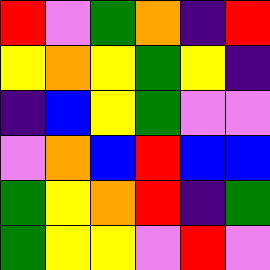[["red", "violet", "green", "orange", "indigo", "red"], ["yellow", "orange", "yellow", "green", "yellow", "indigo"], ["indigo", "blue", "yellow", "green", "violet", "violet"], ["violet", "orange", "blue", "red", "blue", "blue"], ["green", "yellow", "orange", "red", "indigo", "green"], ["green", "yellow", "yellow", "violet", "red", "violet"]]